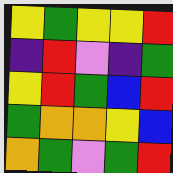[["yellow", "green", "yellow", "yellow", "red"], ["indigo", "red", "violet", "indigo", "green"], ["yellow", "red", "green", "blue", "red"], ["green", "orange", "orange", "yellow", "blue"], ["orange", "green", "violet", "green", "red"]]